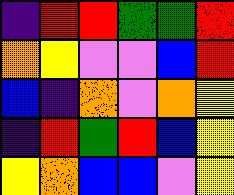[["indigo", "red", "red", "green", "green", "red"], ["orange", "yellow", "violet", "violet", "blue", "red"], ["blue", "indigo", "orange", "violet", "orange", "yellow"], ["indigo", "red", "green", "red", "blue", "yellow"], ["yellow", "orange", "blue", "blue", "violet", "yellow"]]